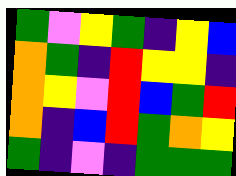[["green", "violet", "yellow", "green", "indigo", "yellow", "blue"], ["orange", "green", "indigo", "red", "yellow", "yellow", "indigo"], ["orange", "yellow", "violet", "red", "blue", "green", "red"], ["orange", "indigo", "blue", "red", "green", "orange", "yellow"], ["green", "indigo", "violet", "indigo", "green", "green", "green"]]